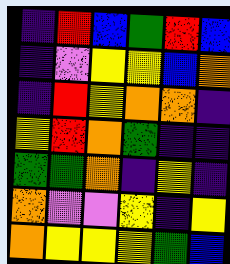[["indigo", "red", "blue", "green", "red", "blue"], ["indigo", "violet", "yellow", "yellow", "blue", "orange"], ["indigo", "red", "yellow", "orange", "orange", "indigo"], ["yellow", "red", "orange", "green", "indigo", "indigo"], ["green", "green", "orange", "indigo", "yellow", "indigo"], ["orange", "violet", "violet", "yellow", "indigo", "yellow"], ["orange", "yellow", "yellow", "yellow", "green", "blue"]]